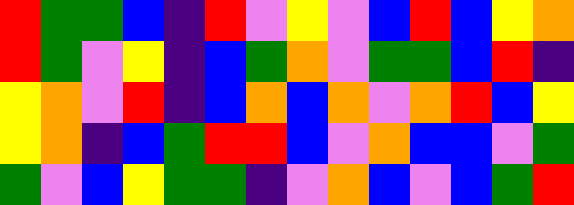[["red", "green", "green", "blue", "indigo", "red", "violet", "yellow", "violet", "blue", "red", "blue", "yellow", "orange"], ["red", "green", "violet", "yellow", "indigo", "blue", "green", "orange", "violet", "green", "green", "blue", "red", "indigo"], ["yellow", "orange", "violet", "red", "indigo", "blue", "orange", "blue", "orange", "violet", "orange", "red", "blue", "yellow"], ["yellow", "orange", "indigo", "blue", "green", "red", "red", "blue", "violet", "orange", "blue", "blue", "violet", "green"], ["green", "violet", "blue", "yellow", "green", "green", "indigo", "violet", "orange", "blue", "violet", "blue", "green", "red"]]